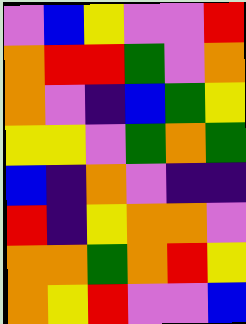[["violet", "blue", "yellow", "violet", "violet", "red"], ["orange", "red", "red", "green", "violet", "orange"], ["orange", "violet", "indigo", "blue", "green", "yellow"], ["yellow", "yellow", "violet", "green", "orange", "green"], ["blue", "indigo", "orange", "violet", "indigo", "indigo"], ["red", "indigo", "yellow", "orange", "orange", "violet"], ["orange", "orange", "green", "orange", "red", "yellow"], ["orange", "yellow", "red", "violet", "violet", "blue"]]